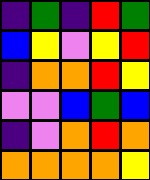[["indigo", "green", "indigo", "red", "green"], ["blue", "yellow", "violet", "yellow", "red"], ["indigo", "orange", "orange", "red", "yellow"], ["violet", "violet", "blue", "green", "blue"], ["indigo", "violet", "orange", "red", "orange"], ["orange", "orange", "orange", "orange", "yellow"]]